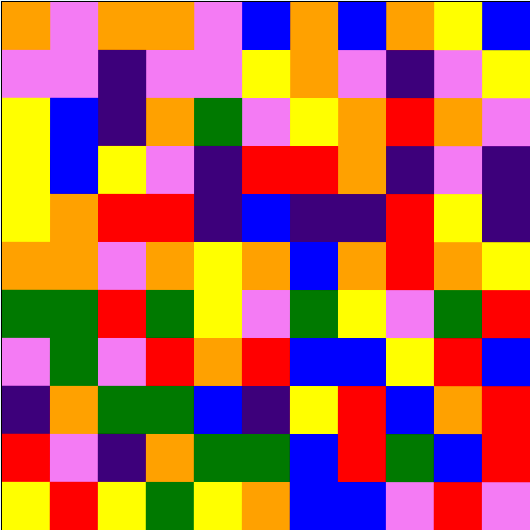[["orange", "violet", "orange", "orange", "violet", "blue", "orange", "blue", "orange", "yellow", "blue"], ["violet", "violet", "indigo", "violet", "violet", "yellow", "orange", "violet", "indigo", "violet", "yellow"], ["yellow", "blue", "indigo", "orange", "green", "violet", "yellow", "orange", "red", "orange", "violet"], ["yellow", "blue", "yellow", "violet", "indigo", "red", "red", "orange", "indigo", "violet", "indigo"], ["yellow", "orange", "red", "red", "indigo", "blue", "indigo", "indigo", "red", "yellow", "indigo"], ["orange", "orange", "violet", "orange", "yellow", "orange", "blue", "orange", "red", "orange", "yellow"], ["green", "green", "red", "green", "yellow", "violet", "green", "yellow", "violet", "green", "red"], ["violet", "green", "violet", "red", "orange", "red", "blue", "blue", "yellow", "red", "blue"], ["indigo", "orange", "green", "green", "blue", "indigo", "yellow", "red", "blue", "orange", "red"], ["red", "violet", "indigo", "orange", "green", "green", "blue", "red", "green", "blue", "red"], ["yellow", "red", "yellow", "green", "yellow", "orange", "blue", "blue", "violet", "red", "violet"]]